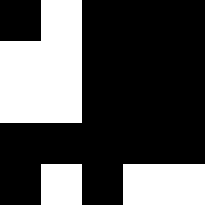[["black", "white", "black", "black", "black"], ["white", "white", "black", "black", "black"], ["white", "white", "black", "black", "black"], ["black", "black", "black", "black", "black"], ["black", "white", "black", "white", "white"]]